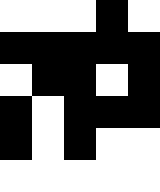[["white", "white", "white", "black", "white"], ["black", "black", "black", "black", "black"], ["white", "black", "black", "white", "black"], ["black", "white", "black", "black", "black"], ["black", "white", "black", "white", "white"], ["white", "white", "white", "white", "white"]]